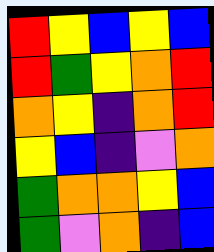[["red", "yellow", "blue", "yellow", "blue"], ["red", "green", "yellow", "orange", "red"], ["orange", "yellow", "indigo", "orange", "red"], ["yellow", "blue", "indigo", "violet", "orange"], ["green", "orange", "orange", "yellow", "blue"], ["green", "violet", "orange", "indigo", "blue"]]